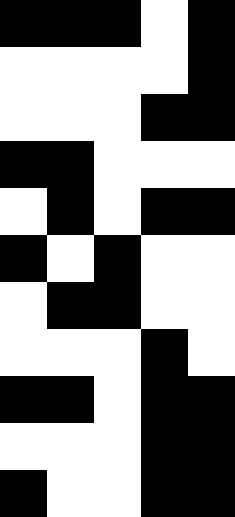[["black", "black", "black", "white", "black"], ["white", "white", "white", "white", "black"], ["white", "white", "white", "black", "black"], ["black", "black", "white", "white", "white"], ["white", "black", "white", "black", "black"], ["black", "white", "black", "white", "white"], ["white", "black", "black", "white", "white"], ["white", "white", "white", "black", "white"], ["black", "black", "white", "black", "black"], ["white", "white", "white", "black", "black"], ["black", "white", "white", "black", "black"]]